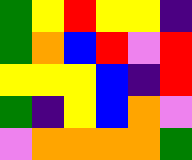[["green", "yellow", "red", "yellow", "yellow", "indigo"], ["green", "orange", "blue", "red", "violet", "red"], ["yellow", "yellow", "yellow", "blue", "indigo", "red"], ["green", "indigo", "yellow", "blue", "orange", "violet"], ["violet", "orange", "orange", "orange", "orange", "green"]]